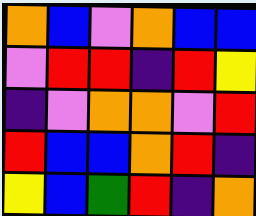[["orange", "blue", "violet", "orange", "blue", "blue"], ["violet", "red", "red", "indigo", "red", "yellow"], ["indigo", "violet", "orange", "orange", "violet", "red"], ["red", "blue", "blue", "orange", "red", "indigo"], ["yellow", "blue", "green", "red", "indigo", "orange"]]